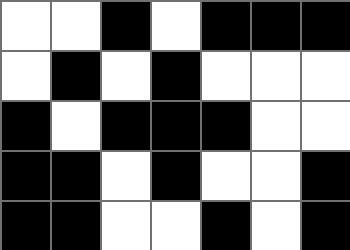[["white", "white", "black", "white", "black", "black", "black"], ["white", "black", "white", "black", "white", "white", "white"], ["black", "white", "black", "black", "black", "white", "white"], ["black", "black", "white", "black", "white", "white", "black"], ["black", "black", "white", "white", "black", "white", "black"]]